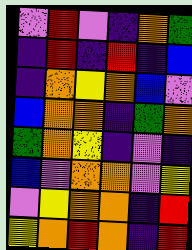[["violet", "red", "violet", "indigo", "orange", "green"], ["indigo", "red", "indigo", "red", "indigo", "blue"], ["indigo", "orange", "yellow", "orange", "blue", "violet"], ["blue", "orange", "orange", "indigo", "green", "orange"], ["green", "orange", "yellow", "indigo", "violet", "indigo"], ["blue", "violet", "orange", "orange", "violet", "yellow"], ["violet", "yellow", "orange", "orange", "indigo", "red"], ["yellow", "orange", "red", "orange", "indigo", "red"]]